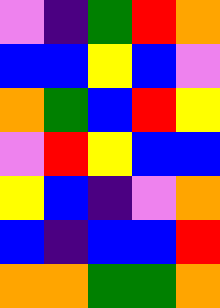[["violet", "indigo", "green", "red", "orange"], ["blue", "blue", "yellow", "blue", "violet"], ["orange", "green", "blue", "red", "yellow"], ["violet", "red", "yellow", "blue", "blue"], ["yellow", "blue", "indigo", "violet", "orange"], ["blue", "indigo", "blue", "blue", "red"], ["orange", "orange", "green", "green", "orange"]]